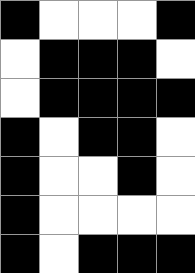[["black", "white", "white", "white", "black"], ["white", "black", "black", "black", "white"], ["white", "black", "black", "black", "black"], ["black", "white", "black", "black", "white"], ["black", "white", "white", "black", "white"], ["black", "white", "white", "white", "white"], ["black", "white", "black", "black", "black"]]